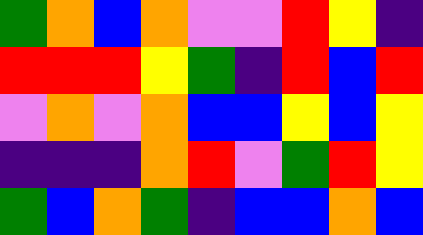[["green", "orange", "blue", "orange", "violet", "violet", "red", "yellow", "indigo"], ["red", "red", "red", "yellow", "green", "indigo", "red", "blue", "red"], ["violet", "orange", "violet", "orange", "blue", "blue", "yellow", "blue", "yellow"], ["indigo", "indigo", "indigo", "orange", "red", "violet", "green", "red", "yellow"], ["green", "blue", "orange", "green", "indigo", "blue", "blue", "orange", "blue"]]